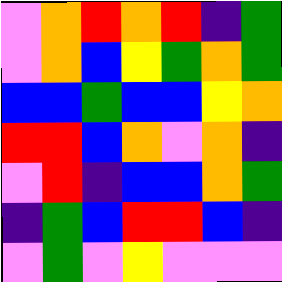[["violet", "orange", "red", "orange", "red", "indigo", "green"], ["violet", "orange", "blue", "yellow", "green", "orange", "green"], ["blue", "blue", "green", "blue", "blue", "yellow", "orange"], ["red", "red", "blue", "orange", "violet", "orange", "indigo"], ["violet", "red", "indigo", "blue", "blue", "orange", "green"], ["indigo", "green", "blue", "red", "red", "blue", "indigo"], ["violet", "green", "violet", "yellow", "violet", "violet", "violet"]]